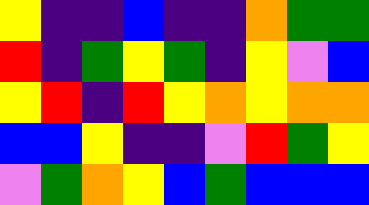[["yellow", "indigo", "indigo", "blue", "indigo", "indigo", "orange", "green", "green"], ["red", "indigo", "green", "yellow", "green", "indigo", "yellow", "violet", "blue"], ["yellow", "red", "indigo", "red", "yellow", "orange", "yellow", "orange", "orange"], ["blue", "blue", "yellow", "indigo", "indigo", "violet", "red", "green", "yellow"], ["violet", "green", "orange", "yellow", "blue", "green", "blue", "blue", "blue"]]